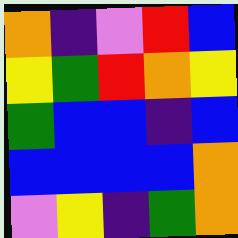[["orange", "indigo", "violet", "red", "blue"], ["yellow", "green", "red", "orange", "yellow"], ["green", "blue", "blue", "indigo", "blue"], ["blue", "blue", "blue", "blue", "orange"], ["violet", "yellow", "indigo", "green", "orange"]]